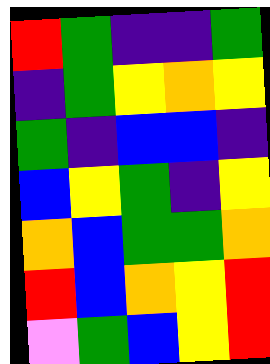[["red", "green", "indigo", "indigo", "green"], ["indigo", "green", "yellow", "orange", "yellow"], ["green", "indigo", "blue", "blue", "indigo"], ["blue", "yellow", "green", "indigo", "yellow"], ["orange", "blue", "green", "green", "orange"], ["red", "blue", "orange", "yellow", "red"], ["violet", "green", "blue", "yellow", "red"]]